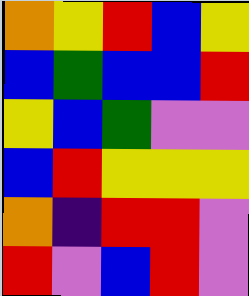[["orange", "yellow", "red", "blue", "yellow"], ["blue", "green", "blue", "blue", "red"], ["yellow", "blue", "green", "violet", "violet"], ["blue", "red", "yellow", "yellow", "yellow"], ["orange", "indigo", "red", "red", "violet"], ["red", "violet", "blue", "red", "violet"]]